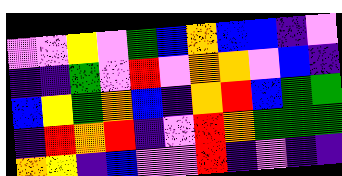[["violet", "violet", "yellow", "violet", "green", "blue", "orange", "blue", "blue", "indigo", "violet"], ["indigo", "indigo", "green", "violet", "red", "violet", "orange", "orange", "violet", "blue", "indigo"], ["blue", "yellow", "green", "orange", "blue", "indigo", "orange", "red", "blue", "green", "green"], ["indigo", "red", "orange", "red", "indigo", "violet", "red", "orange", "green", "green", "green"], ["orange", "yellow", "indigo", "blue", "violet", "violet", "red", "indigo", "violet", "indigo", "indigo"]]